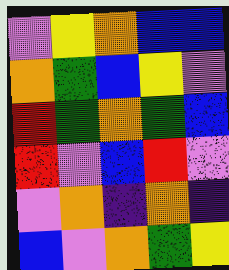[["violet", "yellow", "orange", "blue", "blue"], ["orange", "green", "blue", "yellow", "violet"], ["red", "green", "orange", "green", "blue"], ["red", "violet", "blue", "red", "violet"], ["violet", "orange", "indigo", "orange", "indigo"], ["blue", "violet", "orange", "green", "yellow"]]